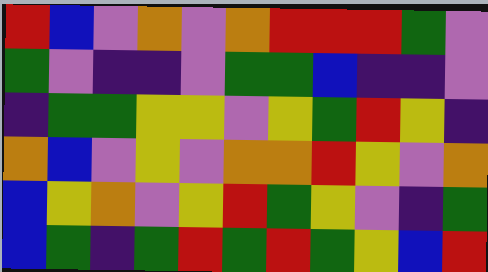[["red", "blue", "violet", "orange", "violet", "orange", "red", "red", "red", "green", "violet"], ["green", "violet", "indigo", "indigo", "violet", "green", "green", "blue", "indigo", "indigo", "violet"], ["indigo", "green", "green", "yellow", "yellow", "violet", "yellow", "green", "red", "yellow", "indigo"], ["orange", "blue", "violet", "yellow", "violet", "orange", "orange", "red", "yellow", "violet", "orange"], ["blue", "yellow", "orange", "violet", "yellow", "red", "green", "yellow", "violet", "indigo", "green"], ["blue", "green", "indigo", "green", "red", "green", "red", "green", "yellow", "blue", "red"]]